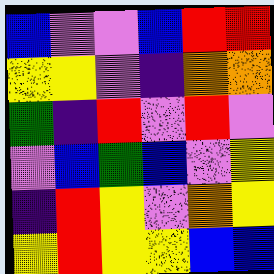[["blue", "violet", "violet", "blue", "red", "red"], ["yellow", "yellow", "violet", "indigo", "orange", "orange"], ["green", "indigo", "red", "violet", "red", "violet"], ["violet", "blue", "green", "blue", "violet", "yellow"], ["indigo", "red", "yellow", "violet", "orange", "yellow"], ["yellow", "red", "yellow", "yellow", "blue", "blue"]]